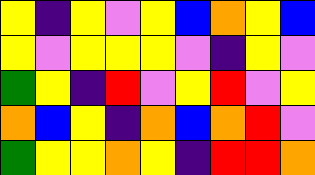[["yellow", "indigo", "yellow", "violet", "yellow", "blue", "orange", "yellow", "blue"], ["yellow", "violet", "yellow", "yellow", "yellow", "violet", "indigo", "yellow", "violet"], ["green", "yellow", "indigo", "red", "violet", "yellow", "red", "violet", "yellow"], ["orange", "blue", "yellow", "indigo", "orange", "blue", "orange", "red", "violet"], ["green", "yellow", "yellow", "orange", "yellow", "indigo", "red", "red", "orange"]]